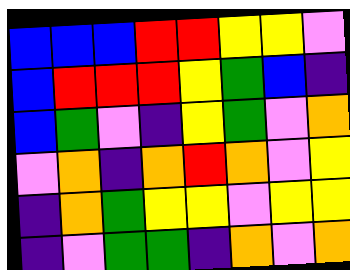[["blue", "blue", "blue", "red", "red", "yellow", "yellow", "violet"], ["blue", "red", "red", "red", "yellow", "green", "blue", "indigo"], ["blue", "green", "violet", "indigo", "yellow", "green", "violet", "orange"], ["violet", "orange", "indigo", "orange", "red", "orange", "violet", "yellow"], ["indigo", "orange", "green", "yellow", "yellow", "violet", "yellow", "yellow"], ["indigo", "violet", "green", "green", "indigo", "orange", "violet", "orange"]]